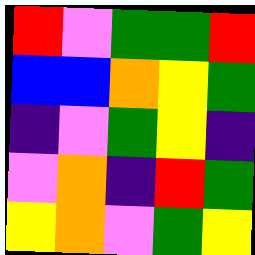[["red", "violet", "green", "green", "red"], ["blue", "blue", "orange", "yellow", "green"], ["indigo", "violet", "green", "yellow", "indigo"], ["violet", "orange", "indigo", "red", "green"], ["yellow", "orange", "violet", "green", "yellow"]]